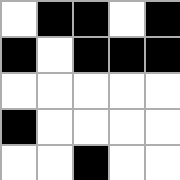[["white", "black", "black", "white", "black"], ["black", "white", "black", "black", "black"], ["white", "white", "white", "white", "white"], ["black", "white", "white", "white", "white"], ["white", "white", "black", "white", "white"]]